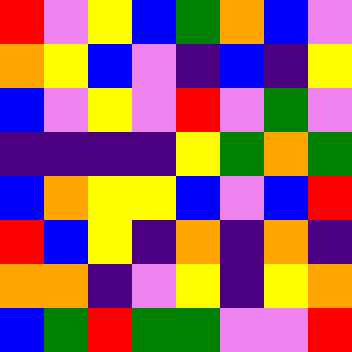[["red", "violet", "yellow", "blue", "green", "orange", "blue", "violet"], ["orange", "yellow", "blue", "violet", "indigo", "blue", "indigo", "yellow"], ["blue", "violet", "yellow", "violet", "red", "violet", "green", "violet"], ["indigo", "indigo", "indigo", "indigo", "yellow", "green", "orange", "green"], ["blue", "orange", "yellow", "yellow", "blue", "violet", "blue", "red"], ["red", "blue", "yellow", "indigo", "orange", "indigo", "orange", "indigo"], ["orange", "orange", "indigo", "violet", "yellow", "indigo", "yellow", "orange"], ["blue", "green", "red", "green", "green", "violet", "violet", "red"]]